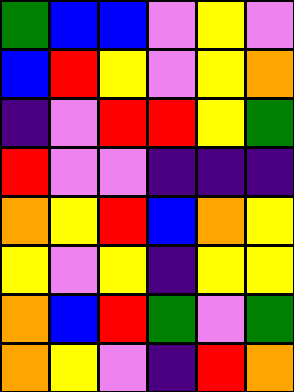[["green", "blue", "blue", "violet", "yellow", "violet"], ["blue", "red", "yellow", "violet", "yellow", "orange"], ["indigo", "violet", "red", "red", "yellow", "green"], ["red", "violet", "violet", "indigo", "indigo", "indigo"], ["orange", "yellow", "red", "blue", "orange", "yellow"], ["yellow", "violet", "yellow", "indigo", "yellow", "yellow"], ["orange", "blue", "red", "green", "violet", "green"], ["orange", "yellow", "violet", "indigo", "red", "orange"]]